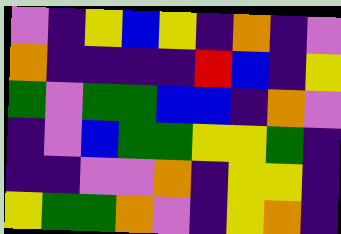[["violet", "indigo", "yellow", "blue", "yellow", "indigo", "orange", "indigo", "violet"], ["orange", "indigo", "indigo", "indigo", "indigo", "red", "blue", "indigo", "yellow"], ["green", "violet", "green", "green", "blue", "blue", "indigo", "orange", "violet"], ["indigo", "violet", "blue", "green", "green", "yellow", "yellow", "green", "indigo"], ["indigo", "indigo", "violet", "violet", "orange", "indigo", "yellow", "yellow", "indigo"], ["yellow", "green", "green", "orange", "violet", "indigo", "yellow", "orange", "indigo"]]